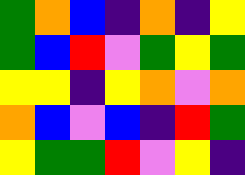[["green", "orange", "blue", "indigo", "orange", "indigo", "yellow"], ["green", "blue", "red", "violet", "green", "yellow", "green"], ["yellow", "yellow", "indigo", "yellow", "orange", "violet", "orange"], ["orange", "blue", "violet", "blue", "indigo", "red", "green"], ["yellow", "green", "green", "red", "violet", "yellow", "indigo"]]